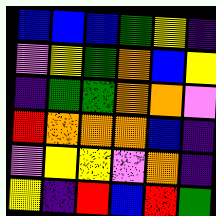[["blue", "blue", "blue", "green", "yellow", "indigo"], ["violet", "yellow", "green", "orange", "blue", "yellow"], ["indigo", "green", "green", "orange", "orange", "violet"], ["red", "orange", "orange", "orange", "blue", "indigo"], ["violet", "yellow", "yellow", "violet", "orange", "indigo"], ["yellow", "indigo", "red", "blue", "red", "green"]]